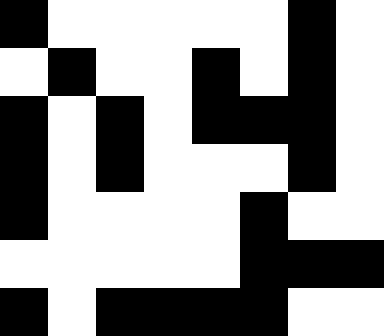[["black", "white", "white", "white", "white", "white", "black", "white"], ["white", "black", "white", "white", "black", "white", "black", "white"], ["black", "white", "black", "white", "black", "black", "black", "white"], ["black", "white", "black", "white", "white", "white", "black", "white"], ["black", "white", "white", "white", "white", "black", "white", "white"], ["white", "white", "white", "white", "white", "black", "black", "black"], ["black", "white", "black", "black", "black", "black", "white", "white"]]